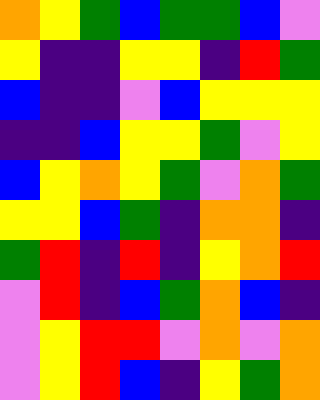[["orange", "yellow", "green", "blue", "green", "green", "blue", "violet"], ["yellow", "indigo", "indigo", "yellow", "yellow", "indigo", "red", "green"], ["blue", "indigo", "indigo", "violet", "blue", "yellow", "yellow", "yellow"], ["indigo", "indigo", "blue", "yellow", "yellow", "green", "violet", "yellow"], ["blue", "yellow", "orange", "yellow", "green", "violet", "orange", "green"], ["yellow", "yellow", "blue", "green", "indigo", "orange", "orange", "indigo"], ["green", "red", "indigo", "red", "indigo", "yellow", "orange", "red"], ["violet", "red", "indigo", "blue", "green", "orange", "blue", "indigo"], ["violet", "yellow", "red", "red", "violet", "orange", "violet", "orange"], ["violet", "yellow", "red", "blue", "indigo", "yellow", "green", "orange"]]